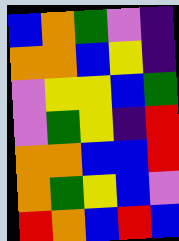[["blue", "orange", "green", "violet", "indigo"], ["orange", "orange", "blue", "yellow", "indigo"], ["violet", "yellow", "yellow", "blue", "green"], ["violet", "green", "yellow", "indigo", "red"], ["orange", "orange", "blue", "blue", "red"], ["orange", "green", "yellow", "blue", "violet"], ["red", "orange", "blue", "red", "blue"]]